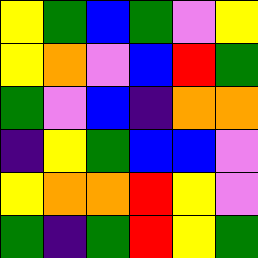[["yellow", "green", "blue", "green", "violet", "yellow"], ["yellow", "orange", "violet", "blue", "red", "green"], ["green", "violet", "blue", "indigo", "orange", "orange"], ["indigo", "yellow", "green", "blue", "blue", "violet"], ["yellow", "orange", "orange", "red", "yellow", "violet"], ["green", "indigo", "green", "red", "yellow", "green"]]